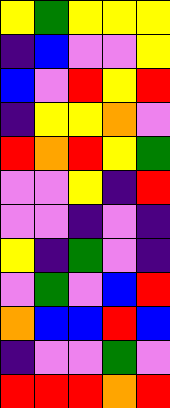[["yellow", "green", "yellow", "yellow", "yellow"], ["indigo", "blue", "violet", "violet", "yellow"], ["blue", "violet", "red", "yellow", "red"], ["indigo", "yellow", "yellow", "orange", "violet"], ["red", "orange", "red", "yellow", "green"], ["violet", "violet", "yellow", "indigo", "red"], ["violet", "violet", "indigo", "violet", "indigo"], ["yellow", "indigo", "green", "violet", "indigo"], ["violet", "green", "violet", "blue", "red"], ["orange", "blue", "blue", "red", "blue"], ["indigo", "violet", "violet", "green", "violet"], ["red", "red", "red", "orange", "red"]]